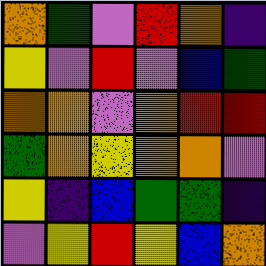[["orange", "green", "violet", "red", "orange", "indigo"], ["yellow", "violet", "red", "violet", "blue", "green"], ["orange", "orange", "violet", "orange", "red", "red"], ["green", "orange", "yellow", "orange", "orange", "violet"], ["yellow", "indigo", "blue", "green", "green", "indigo"], ["violet", "yellow", "red", "yellow", "blue", "orange"]]